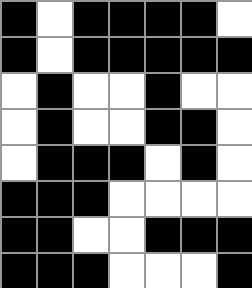[["black", "white", "black", "black", "black", "black", "white"], ["black", "white", "black", "black", "black", "black", "black"], ["white", "black", "white", "white", "black", "white", "white"], ["white", "black", "white", "white", "black", "black", "white"], ["white", "black", "black", "black", "white", "black", "white"], ["black", "black", "black", "white", "white", "white", "white"], ["black", "black", "white", "white", "black", "black", "black"], ["black", "black", "black", "white", "white", "white", "black"]]